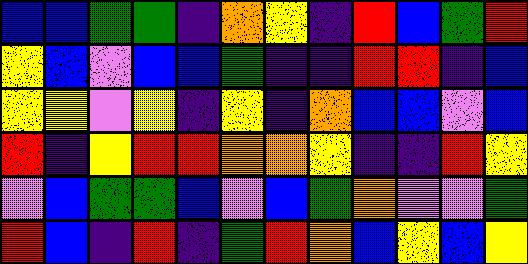[["blue", "blue", "green", "green", "indigo", "orange", "yellow", "indigo", "red", "blue", "green", "red"], ["yellow", "blue", "violet", "blue", "blue", "green", "indigo", "indigo", "red", "red", "indigo", "blue"], ["yellow", "yellow", "violet", "yellow", "indigo", "yellow", "indigo", "orange", "blue", "blue", "violet", "blue"], ["red", "indigo", "yellow", "red", "red", "orange", "orange", "yellow", "indigo", "indigo", "red", "yellow"], ["violet", "blue", "green", "green", "blue", "violet", "blue", "green", "orange", "violet", "violet", "green"], ["red", "blue", "indigo", "red", "indigo", "green", "red", "orange", "blue", "yellow", "blue", "yellow"]]